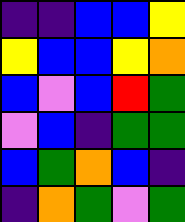[["indigo", "indigo", "blue", "blue", "yellow"], ["yellow", "blue", "blue", "yellow", "orange"], ["blue", "violet", "blue", "red", "green"], ["violet", "blue", "indigo", "green", "green"], ["blue", "green", "orange", "blue", "indigo"], ["indigo", "orange", "green", "violet", "green"]]